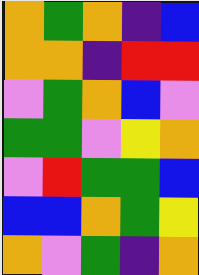[["orange", "green", "orange", "indigo", "blue"], ["orange", "orange", "indigo", "red", "red"], ["violet", "green", "orange", "blue", "violet"], ["green", "green", "violet", "yellow", "orange"], ["violet", "red", "green", "green", "blue"], ["blue", "blue", "orange", "green", "yellow"], ["orange", "violet", "green", "indigo", "orange"]]